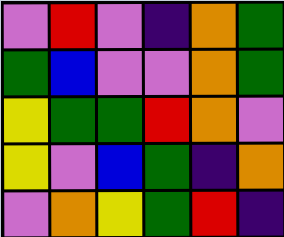[["violet", "red", "violet", "indigo", "orange", "green"], ["green", "blue", "violet", "violet", "orange", "green"], ["yellow", "green", "green", "red", "orange", "violet"], ["yellow", "violet", "blue", "green", "indigo", "orange"], ["violet", "orange", "yellow", "green", "red", "indigo"]]